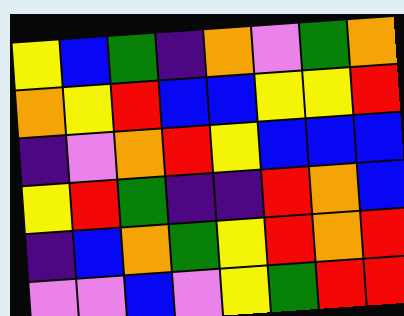[["yellow", "blue", "green", "indigo", "orange", "violet", "green", "orange"], ["orange", "yellow", "red", "blue", "blue", "yellow", "yellow", "red"], ["indigo", "violet", "orange", "red", "yellow", "blue", "blue", "blue"], ["yellow", "red", "green", "indigo", "indigo", "red", "orange", "blue"], ["indigo", "blue", "orange", "green", "yellow", "red", "orange", "red"], ["violet", "violet", "blue", "violet", "yellow", "green", "red", "red"]]